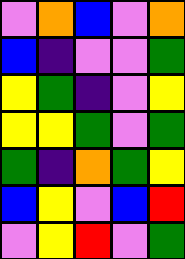[["violet", "orange", "blue", "violet", "orange"], ["blue", "indigo", "violet", "violet", "green"], ["yellow", "green", "indigo", "violet", "yellow"], ["yellow", "yellow", "green", "violet", "green"], ["green", "indigo", "orange", "green", "yellow"], ["blue", "yellow", "violet", "blue", "red"], ["violet", "yellow", "red", "violet", "green"]]